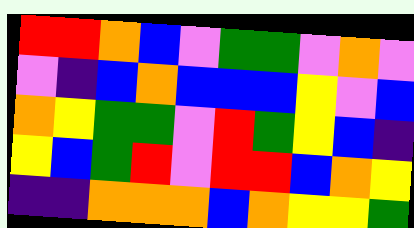[["red", "red", "orange", "blue", "violet", "green", "green", "violet", "orange", "violet"], ["violet", "indigo", "blue", "orange", "blue", "blue", "blue", "yellow", "violet", "blue"], ["orange", "yellow", "green", "green", "violet", "red", "green", "yellow", "blue", "indigo"], ["yellow", "blue", "green", "red", "violet", "red", "red", "blue", "orange", "yellow"], ["indigo", "indigo", "orange", "orange", "orange", "blue", "orange", "yellow", "yellow", "green"]]